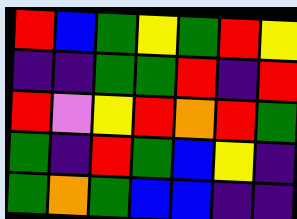[["red", "blue", "green", "yellow", "green", "red", "yellow"], ["indigo", "indigo", "green", "green", "red", "indigo", "red"], ["red", "violet", "yellow", "red", "orange", "red", "green"], ["green", "indigo", "red", "green", "blue", "yellow", "indigo"], ["green", "orange", "green", "blue", "blue", "indigo", "indigo"]]